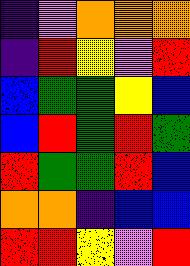[["indigo", "violet", "orange", "orange", "orange"], ["indigo", "red", "yellow", "violet", "red"], ["blue", "green", "green", "yellow", "blue"], ["blue", "red", "green", "red", "green"], ["red", "green", "green", "red", "blue"], ["orange", "orange", "indigo", "blue", "blue"], ["red", "red", "yellow", "violet", "red"]]